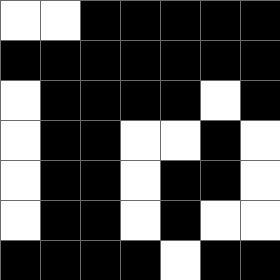[["white", "white", "black", "black", "black", "black", "black"], ["black", "black", "black", "black", "black", "black", "black"], ["white", "black", "black", "black", "black", "white", "black"], ["white", "black", "black", "white", "white", "black", "white"], ["white", "black", "black", "white", "black", "black", "white"], ["white", "black", "black", "white", "black", "white", "white"], ["black", "black", "black", "black", "white", "black", "black"]]